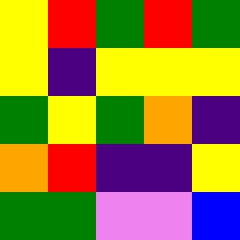[["yellow", "red", "green", "red", "green"], ["yellow", "indigo", "yellow", "yellow", "yellow"], ["green", "yellow", "green", "orange", "indigo"], ["orange", "red", "indigo", "indigo", "yellow"], ["green", "green", "violet", "violet", "blue"]]